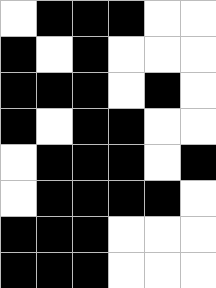[["white", "black", "black", "black", "white", "white"], ["black", "white", "black", "white", "white", "white"], ["black", "black", "black", "white", "black", "white"], ["black", "white", "black", "black", "white", "white"], ["white", "black", "black", "black", "white", "black"], ["white", "black", "black", "black", "black", "white"], ["black", "black", "black", "white", "white", "white"], ["black", "black", "black", "white", "white", "white"]]